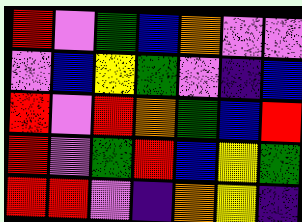[["red", "violet", "green", "blue", "orange", "violet", "violet"], ["violet", "blue", "yellow", "green", "violet", "indigo", "blue"], ["red", "violet", "red", "orange", "green", "blue", "red"], ["red", "violet", "green", "red", "blue", "yellow", "green"], ["red", "red", "violet", "indigo", "orange", "yellow", "indigo"]]